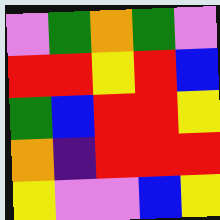[["violet", "green", "orange", "green", "violet"], ["red", "red", "yellow", "red", "blue"], ["green", "blue", "red", "red", "yellow"], ["orange", "indigo", "red", "red", "red"], ["yellow", "violet", "violet", "blue", "yellow"]]